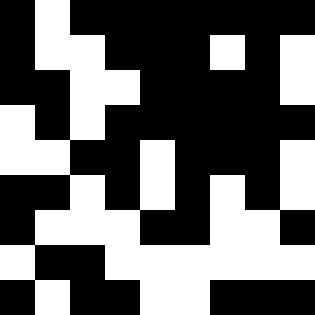[["black", "white", "black", "black", "black", "black", "black", "black", "black"], ["black", "white", "white", "black", "black", "black", "white", "black", "white"], ["black", "black", "white", "white", "black", "black", "black", "black", "white"], ["white", "black", "white", "black", "black", "black", "black", "black", "black"], ["white", "white", "black", "black", "white", "black", "black", "black", "white"], ["black", "black", "white", "black", "white", "black", "white", "black", "white"], ["black", "white", "white", "white", "black", "black", "white", "white", "black"], ["white", "black", "black", "white", "white", "white", "white", "white", "white"], ["black", "white", "black", "black", "white", "white", "black", "black", "black"]]